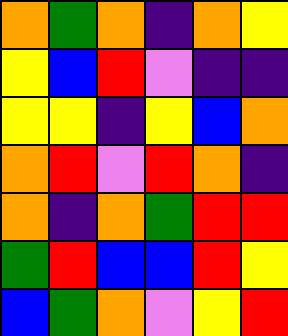[["orange", "green", "orange", "indigo", "orange", "yellow"], ["yellow", "blue", "red", "violet", "indigo", "indigo"], ["yellow", "yellow", "indigo", "yellow", "blue", "orange"], ["orange", "red", "violet", "red", "orange", "indigo"], ["orange", "indigo", "orange", "green", "red", "red"], ["green", "red", "blue", "blue", "red", "yellow"], ["blue", "green", "orange", "violet", "yellow", "red"]]